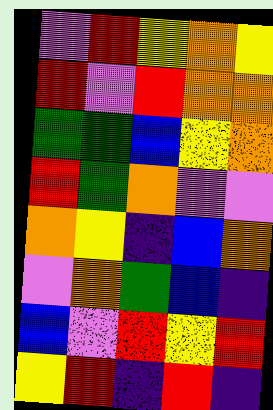[["violet", "red", "yellow", "orange", "yellow"], ["red", "violet", "red", "orange", "orange"], ["green", "green", "blue", "yellow", "orange"], ["red", "green", "orange", "violet", "violet"], ["orange", "yellow", "indigo", "blue", "orange"], ["violet", "orange", "green", "blue", "indigo"], ["blue", "violet", "red", "yellow", "red"], ["yellow", "red", "indigo", "red", "indigo"]]